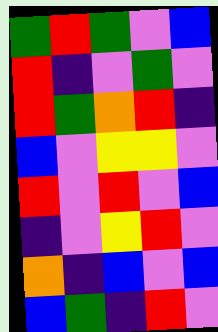[["green", "red", "green", "violet", "blue"], ["red", "indigo", "violet", "green", "violet"], ["red", "green", "orange", "red", "indigo"], ["blue", "violet", "yellow", "yellow", "violet"], ["red", "violet", "red", "violet", "blue"], ["indigo", "violet", "yellow", "red", "violet"], ["orange", "indigo", "blue", "violet", "blue"], ["blue", "green", "indigo", "red", "violet"]]